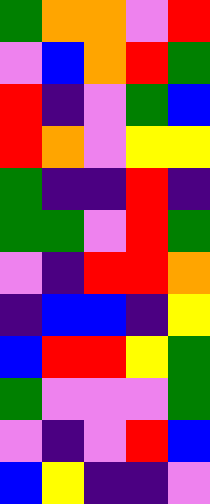[["green", "orange", "orange", "violet", "red"], ["violet", "blue", "orange", "red", "green"], ["red", "indigo", "violet", "green", "blue"], ["red", "orange", "violet", "yellow", "yellow"], ["green", "indigo", "indigo", "red", "indigo"], ["green", "green", "violet", "red", "green"], ["violet", "indigo", "red", "red", "orange"], ["indigo", "blue", "blue", "indigo", "yellow"], ["blue", "red", "red", "yellow", "green"], ["green", "violet", "violet", "violet", "green"], ["violet", "indigo", "violet", "red", "blue"], ["blue", "yellow", "indigo", "indigo", "violet"]]